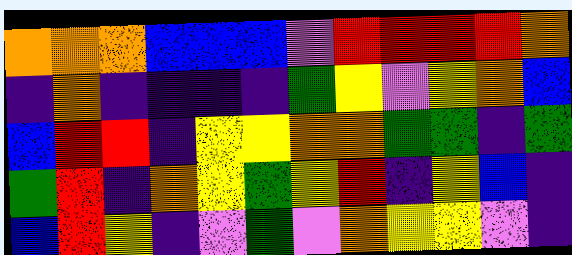[["orange", "orange", "orange", "blue", "blue", "blue", "violet", "red", "red", "red", "red", "orange"], ["indigo", "orange", "indigo", "indigo", "indigo", "indigo", "green", "yellow", "violet", "yellow", "orange", "blue"], ["blue", "red", "red", "indigo", "yellow", "yellow", "orange", "orange", "green", "green", "indigo", "green"], ["green", "red", "indigo", "orange", "yellow", "green", "yellow", "red", "indigo", "yellow", "blue", "indigo"], ["blue", "red", "yellow", "indigo", "violet", "green", "violet", "orange", "yellow", "yellow", "violet", "indigo"]]